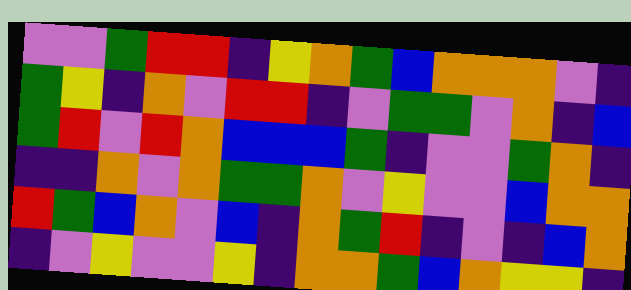[["violet", "violet", "green", "red", "red", "indigo", "yellow", "orange", "green", "blue", "orange", "orange", "orange", "violet", "indigo"], ["green", "yellow", "indigo", "orange", "violet", "red", "red", "indigo", "violet", "green", "green", "violet", "orange", "indigo", "blue"], ["green", "red", "violet", "red", "orange", "blue", "blue", "blue", "green", "indigo", "violet", "violet", "green", "orange", "indigo"], ["indigo", "indigo", "orange", "violet", "orange", "green", "green", "orange", "violet", "yellow", "violet", "violet", "blue", "orange", "orange"], ["red", "green", "blue", "orange", "violet", "blue", "indigo", "orange", "green", "red", "indigo", "violet", "indigo", "blue", "orange"], ["indigo", "violet", "yellow", "violet", "violet", "yellow", "indigo", "orange", "orange", "green", "blue", "orange", "yellow", "yellow", "indigo"]]